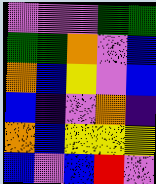[["violet", "violet", "violet", "green", "green"], ["green", "green", "orange", "violet", "blue"], ["orange", "blue", "yellow", "violet", "blue"], ["blue", "indigo", "violet", "orange", "indigo"], ["orange", "blue", "yellow", "yellow", "yellow"], ["blue", "violet", "blue", "red", "violet"]]